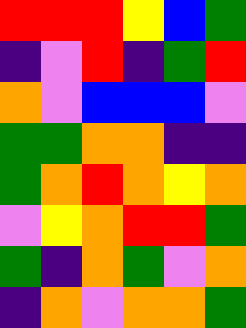[["red", "red", "red", "yellow", "blue", "green"], ["indigo", "violet", "red", "indigo", "green", "red"], ["orange", "violet", "blue", "blue", "blue", "violet"], ["green", "green", "orange", "orange", "indigo", "indigo"], ["green", "orange", "red", "orange", "yellow", "orange"], ["violet", "yellow", "orange", "red", "red", "green"], ["green", "indigo", "orange", "green", "violet", "orange"], ["indigo", "orange", "violet", "orange", "orange", "green"]]